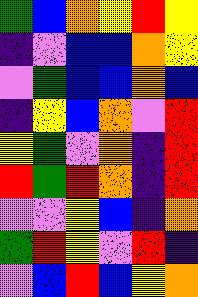[["green", "blue", "orange", "yellow", "red", "yellow"], ["indigo", "violet", "blue", "blue", "orange", "yellow"], ["violet", "green", "blue", "blue", "orange", "blue"], ["indigo", "yellow", "blue", "orange", "violet", "red"], ["yellow", "green", "violet", "orange", "indigo", "red"], ["red", "green", "red", "orange", "indigo", "red"], ["violet", "violet", "yellow", "blue", "indigo", "orange"], ["green", "red", "yellow", "violet", "red", "indigo"], ["violet", "blue", "red", "blue", "yellow", "orange"]]